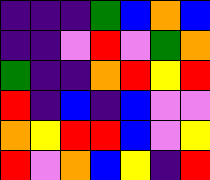[["indigo", "indigo", "indigo", "green", "blue", "orange", "blue"], ["indigo", "indigo", "violet", "red", "violet", "green", "orange"], ["green", "indigo", "indigo", "orange", "red", "yellow", "red"], ["red", "indigo", "blue", "indigo", "blue", "violet", "violet"], ["orange", "yellow", "red", "red", "blue", "violet", "yellow"], ["red", "violet", "orange", "blue", "yellow", "indigo", "red"]]